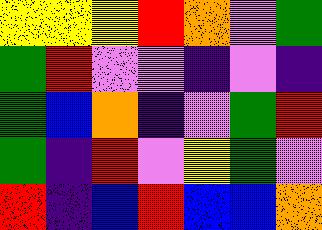[["yellow", "yellow", "yellow", "red", "orange", "violet", "green"], ["green", "red", "violet", "violet", "indigo", "violet", "indigo"], ["green", "blue", "orange", "indigo", "violet", "green", "red"], ["green", "indigo", "red", "violet", "yellow", "green", "violet"], ["red", "indigo", "blue", "red", "blue", "blue", "orange"]]